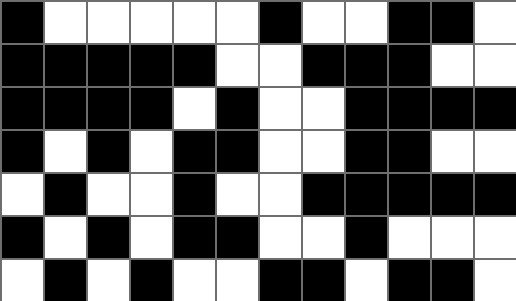[["black", "white", "white", "white", "white", "white", "black", "white", "white", "black", "black", "white"], ["black", "black", "black", "black", "black", "white", "white", "black", "black", "black", "white", "white"], ["black", "black", "black", "black", "white", "black", "white", "white", "black", "black", "black", "black"], ["black", "white", "black", "white", "black", "black", "white", "white", "black", "black", "white", "white"], ["white", "black", "white", "white", "black", "white", "white", "black", "black", "black", "black", "black"], ["black", "white", "black", "white", "black", "black", "white", "white", "black", "white", "white", "white"], ["white", "black", "white", "black", "white", "white", "black", "black", "white", "black", "black", "white"]]